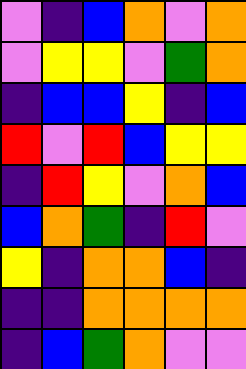[["violet", "indigo", "blue", "orange", "violet", "orange"], ["violet", "yellow", "yellow", "violet", "green", "orange"], ["indigo", "blue", "blue", "yellow", "indigo", "blue"], ["red", "violet", "red", "blue", "yellow", "yellow"], ["indigo", "red", "yellow", "violet", "orange", "blue"], ["blue", "orange", "green", "indigo", "red", "violet"], ["yellow", "indigo", "orange", "orange", "blue", "indigo"], ["indigo", "indigo", "orange", "orange", "orange", "orange"], ["indigo", "blue", "green", "orange", "violet", "violet"]]